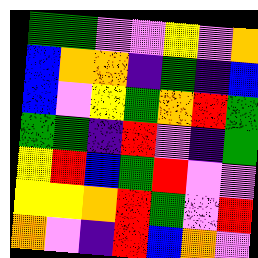[["green", "green", "violet", "violet", "yellow", "violet", "orange"], ["blue", "orange", "orange", "indigo", "green", "indigo", "blue"], ["blue", "violet", "yellow", "green", "orange", "red", "green"], ["green", "green", "indigo", "red", "violet", "indigo", "green"], ["yellow", "red", "blue", "green", "red", "violet", "violet"], ["yellow", "yellow", "orange", "red", "green", "violet", "red"], ["orange", "violet", "indigo", "red", "blue", "orange", "violet"]]